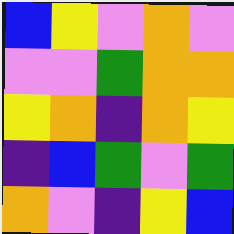[["blue", "yellow", "violet", "orange", "violet"], ["violet", "violet", "green", "orange", "orange"], ["yellow", "orange", "indigo", "orange", "yellow"], ["indigo", "blue", "green", "violet", "green"], ["orange", "violet", "indigo", "yellow", "blue"]]